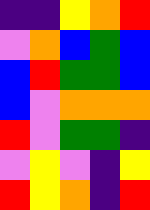[["indigo", "indigo", "yellow", "orange", "red"], ["violet", "orange", "blue", "green", "blue"], ["blue", "red", "green", "green", "blue"], ["blue", "violet", "orange", "orange", "orange"], ["red", "violet", "green", "green", "indigo"], ["violet", "yellow", "violet", "indigo", "yellow"], ["red", "yellow", "orange", "indigo", "red"]]